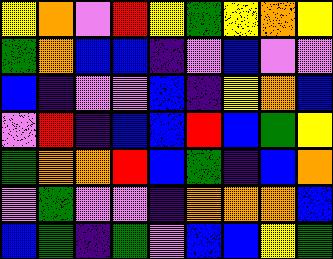[["yellow", "orange", "violet", "red", "yellow", "green", "yellow", "orange", "yellow"], ["green", "orange", "blue", "blue", "indigo", "violet", "blue", "violet", "violet"], ["blue", "indigo", "violet", "violet", "blue", "indigo", "yellow", "orange", "blue"], ["violet", "red", "indigo", "blue", "blue", "red", "blue", "green", "yellow"], ["green", "orange", "orange", "red", "blue", "green", "indigo", "blue", "orange"], ["violet", "green", "violet", "violet", "indigo", "orange", "orange", "orange", "blue"], ["blue", "green", "indigo", "green", "violet", "blue", "blue", "yellow", "green"]]